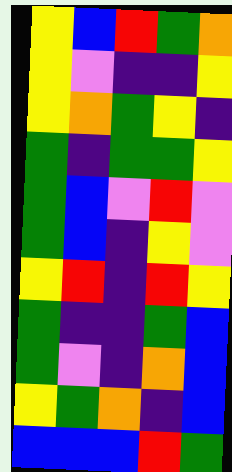[["yellow", "blue", "red", "green", "orange"], ["yellow", "violet", "indigo", "indigo", "yellow"], ["yellow", "orange", "green", "yellow", "indigo"], ["green", "indigo", "green", "green", "yellow"], ["green", "blue", "violet", "red", "violet"], ["green", "blue", "indigo", "yellow", "violet"], ["yellow", "red", "indigo", "red", "yellow"], ["green", "indigo", "indigo", "green", "blue"], ["green", "violet", "indigo", "orange", "blue"], ["yellow", "green", "orange", "indigo", "blue"], ["blue", "blue", "blue", "red", "green"]]